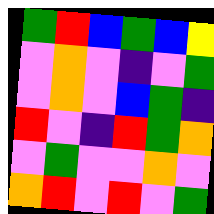[["green", "red", "blue", "green", "blue", "yellow"], ["violet", "orange", "violet", "indigo", "violet", "green"], ["violet", "orange", "violet", "blue", "green", "indigo"], ["red", "violet", "indigo", "red", "green", "orange"], ["violet", "green", "violet", "violet", "orange", "violet"], ["orange", "red", "violet", "red", "violet", "green"]]